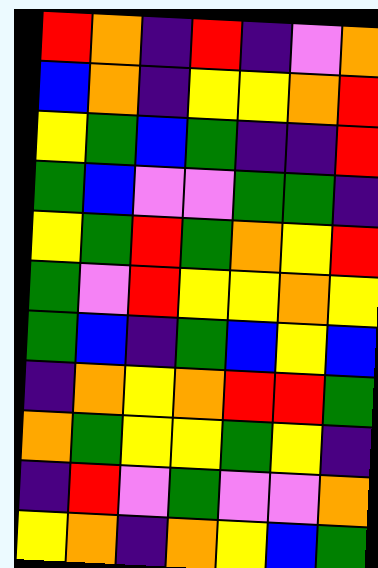[["red", "orange", "indigo", "red", "indigo", "violet", "orange"], ["blue", "orange", "indigo", "yellow", "yellow", "orange", "red"], ["yellow", "green", "blue", "green", "indigo", "indigo", "red"], ["green", "blue", "violet", "violet", "green", "green", "indigo"], ["yellow", "green", "red", "green", "orange", "yellow", "red"], ["green", "violet", "red", "yellow", "yellow", "orange", "yellow"], ["green", "blue", "indigo", "green", "blue", "yellow", "blue"], ["indigo", "orange", "yellow", "orange", "red", "red", "green"], ["orange", "green", "yellow", "yellow", "green", "yellow", "indigo"], ["indigo", "red", "violet", "green", "violet", "violet", "orange"], ["yellow", "orange", "indigo", "orange", "yellow", "blue", "green"]]